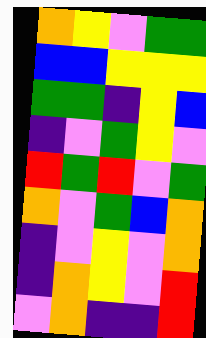[["orange", "yellow", "violet", "green", "green"], ["blue", "blue", "yellow", "yellow", "yellow"], ["green", "green", "indigo", "yellow", "blue"], ["indigo", "violet", "green", "yellow", "violet"], ["red", "green", "red", "violet", "green"], ["orange", "violet", "green", "blue", "orange"], ["indigo", "violet", "yellow", "violet", "orange"], ["indigo", "orange", "yellow", "violet", "red"], ["violet", "orange", "indigo", "indigo", "red"]]